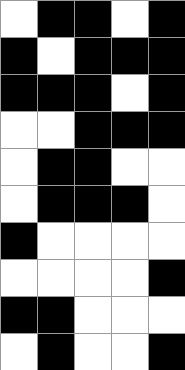[["white", "black", "black", "white", "black"], ["black", "white", "black", "black", "black"], ["black", "black", "black", "white", "black"], ["white", "white", "black", "black", "black"], ["white", "black", "black", "white", "white"], ["white", "black", "black", "black", "white"], ["black", "white", "white", "white", "white"], ["white", "white", "white", "white", "black"], ["black", "black", "white", "white", "white"], ["white", "black", "white", "white", "black"]]